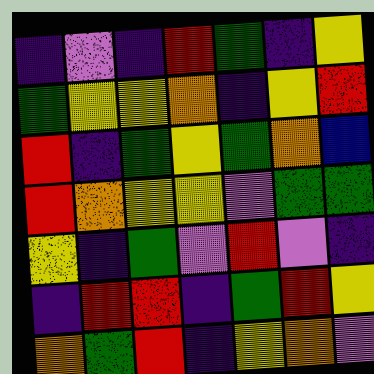[["indigo", "violet", "indigo", "red", "green", "indigo", "yellow"], ["green", "yellow", "yellow", "orange", "indigo", "yellow", "red"], ["red", "indigo", "green", "yellow", "green", "orange", "blue"], ["red", "orange", "yellow", "yellow", "violet", "green", "green"], ["yellow", "indigo", "green", "violet", "red", "violet", "indigo"], ["indigo", "red", "red", "indigo", "green", "red", "yellow"], ["orange", "green", "red", "indigo", "yellow", "orange", "violet"]]